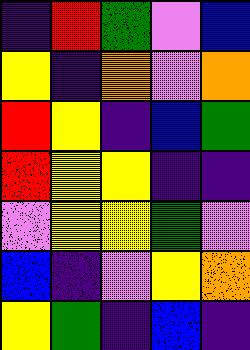[["indigo", "red", "green", "violet", "blue"], ["yellow", "indigo", "orange", "violet", "orange"], ["red", "yellow", "indigo", "blue", "green"], ["red", "yellow", "yellow", "indigo", "indigo"], ["violet", "yellow", "yellow", "green", "violet"], ["blue", "indigo", "violet", "yellow", "orange"], ["yellow", "green", "indigo", "blue", "indigo"]]